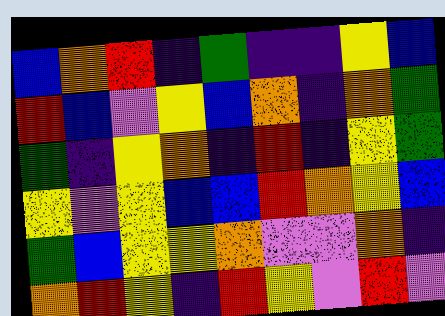[["blue", "orange", "red", "indigo", "green", "indigo", "indigo", "yellow", "blue"], ["red", "blue", "violet", "yellow", "blue", "orange", "indigo", "orange", "green"], ["green", "indigo", "yellow", "orange", "indigo", "red", "indigo", "yellow", "green"], ["yellow", "violet", "yellow", "blue", "blue", "red", "orange", "yellow", "blue"], ["green", "blue", "yellow", "yellow", "orange", "violet", "violet", "orange", "indigo"], ["orange", "red", "yellow", "indigo", "red", "yellow", "violet", "red", "violet"]]